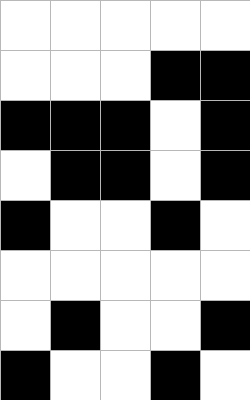[["white", "white", "white", "white", "white"], ["white", "white", "white", "black", "black"], ["black", "black", "black", "white", "black"], ["white", "black", "black", "white", "black"], ["black", "white", "white", "black", "white"], ["white", "white", "white", "white", "white"], ["white", "black", "white", "white", "black"], ["black", "white", "white", "black", "white"]]